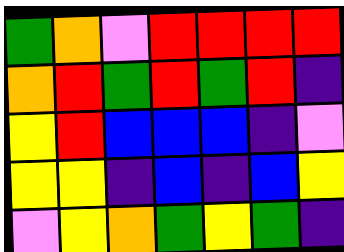[["green", "orange", "violet", "red", "red", "red", "red"], ["orange", "red", "green", "red", "green", "red", "indigo"], ["yellow", "red", "blue", "blue", "blue", "indigo", "violet"], ["yellow", "yellow", "indigo", "blue", "indigo", "blue", "yellow"], ["violet", "yellow", "orange", "green", "yellow", "green", "indigo"]]